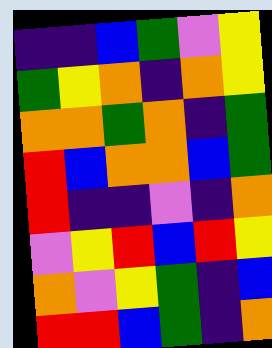[["indigo", "indigo", "blue", "green", "violet", "yellow"], ["green", "yellow", "orange", "indigo", "orange", "yellow"], ["orange", "orange", "green", "orange", "indigo", "green"], ["red", "blue", "orange", "orange", "blue", "green"], ["red", "indigo", "indigo", "violet", "indigo", "orange"], ["violet", "yellow", "red", "blue", "red", "yellow"], ["orange", "violet", "yellow", "green", "indigo", "blue"], ["red", "red", "blue", "green", "indigo", "orange"]]